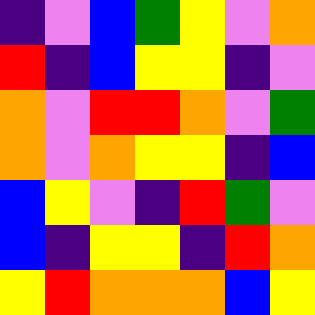[["indigo", "violet", "blue", "green", "yellow", "violet", "orange"], ["red", "indigo", "blue", "yellow", "yellow", "indigo", "violet"], ["orange", "violet", "red", "red", "orange", "violet", "green"], ["orange", "violet", "orange", "yellow", "yellow", "indigo", "blue"], ["blue", "yellow", "violet", "indigo", "red", "green", "violet"], ["blue", "indigo", "yellow", "yellow", "indigo", "red", "orange"], ["yellow", "red", "orange", "orange", "orange", "blue", "yellow"]]